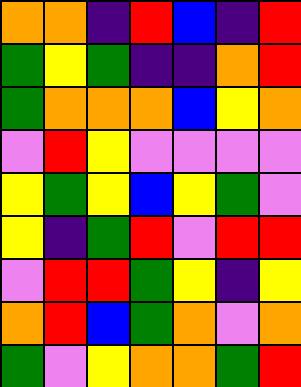[["orange", "orange", "indigo", "red", "blue", "indigo", "red"], ["green", "yellow", "green", "indigo", "indigo", "orange", "red"], ["green", "orange", "orange", "orange", "blue", "yellow", "orange"], ["violet", "red", "yellow", "violet", "violet", "violet", "violet"], ["yellow", "green", "yellow", "blue", "yellow", "green", "violet"], ["yellow", "indigo", "green", "red", "violet", "red", "red"], ["violet", "red", "red", "green", "yellow", "indigo", "yellow"], ["orange", "red", "blue", "green", "orange", "violet", "orange"], ["green", "violet", "yellow", "orange", "orange", "green", "red"]]